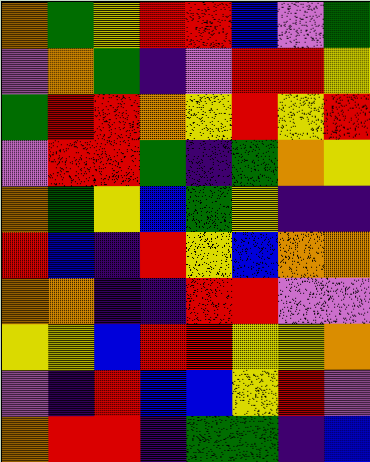[["orange", "green", "yellow", "red", "red", "blue", "violet", "green"], ["violet", "orange", "green", "indigo", "violet", "red", "red", "yellow"], ["green", "red", "red", "orange", "yellow", "red", "yellow", "red"], ["violet", "red", "red", "green", "indigo", "green", "orange", "yellow"], ["orange", "green", "yellow", "blue", "green", "yellow", "indigo", "indigo"], ["red", "blue", "indigo", "red", "yellow", "blue", "orange", "orange"], ["orange", "orange", "indigo", "indigo", "red", "red", "violet", "violet"], ["yellow", "yellow", "blue", "red", "red", "yellow", "yellow", "orange"], ["violet", "indigo", "red", "blue", "blue", "yellow", "red", "violet"], ["orange", "red", "red", "indigo", "green", "green", "indigo", "blue"]]